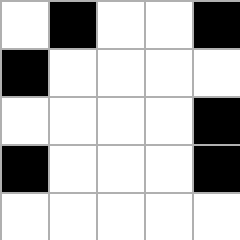[["white", "black", "white", "white", "black"], ["black", "white", "white", "white", "white"], ["white", "white", "white", "white", "black"], ["black", "white", "white", "white", "black"], ["white", "white", "white", "white", "white"]]